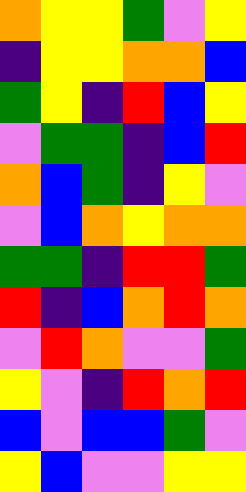[["orange", "yellow", "yellow", "green", "violet", "yellow"], ["indigo", "yellow", "yellow", "orange", "orange", "blue"], ["green", "yellow", "indigo", "red", "blue", "yellow"], ["violet", "green", "green", "indigo", "blue", "red"], ["orange", "blue", "green", "indigo", "yellow", "violet"], ["violet", "blue", "orange", "yellow", "orange", "orange"], ["green", "green", "indigo", "red", "red", "green"], ["red", "indigo", "blue", "orange", "red", "orange"], ["violet", "red", "orange", "violet", "violet", "green"], ["yellow", "violet", "indigo", "red", "orange", "red"], ["blue", "violet", "blue", "blue", "green", "violet"], ["yellow", "blue", "violet", "violet", "yellow", "yellow"]]